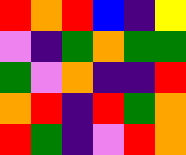[["red", "orange", "red", "blue", "indigo", "yellow"], ["violet", "indigo", "green", "orange", "green", "green"], ["green", "violet", "orange", "indigo", "indigo", "red"], ["orange", "red", "indigo", "red", "green", "orange"], ["red", "green", "indigo", "violet", "red", "orange"]]